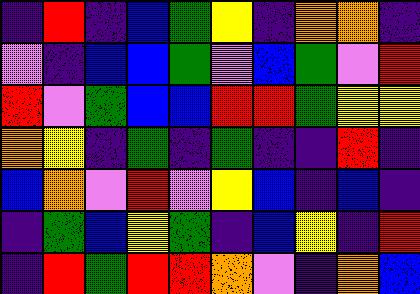[["indigo", "red", "indigo", "blue", "green", "yellow", "indigo", "orange", "orange", "indigo"], ["violet", "indigo", "blue", "blue", "green", "violet", "blue", "green", "violet", "red"], ["red", "violet", "green", "blue", "blue", "red", "red", "green", "yellow", "yellow"], ["orange", "yellow", "indigo", "green", "indigo", "green", "indigo", "indigo", "red", "indigo"], ["blue", "orange", "violet", "red", "violet", "yellow", "blue", "indigo", "blue", "indigo"], ["indigo", "green", "blue", "yellow", "green", "indigo", "blue", "yellow", "indigo", "red"], ["indigo", "red", "green", "red", "red", "orange", "violet", "indigo", "orange", "blue"]]